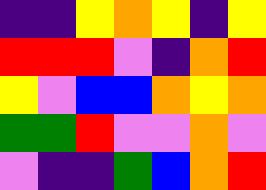[["indigo", "indigo", "yellow", "orange", "yellow", "indigo", "yellow"], ["red", "red", "red", "violet", "indigo", "orange", "red"], ["yellow", "violet", "blue", "blue", "orange", "yellow", "orange"], ["green", "green", "red", "violet", "violet", "orange", "violet"], ["violet", "indigo", "indigo", "green", "blue", "orange", "red"]]